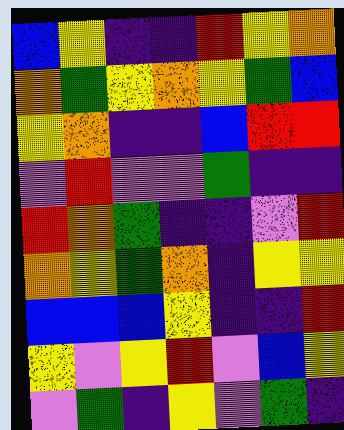[["blue", "yellow", "indigo", "indigo", "red", "yellow", "orange"], ["orange", "green", "yellow", "orange", "yellow", "green", "blue"], ["yellow", "orange", "indigo", "indigo", "blue", "red", "red"], ["violet", "red", "violet", "violet", "green", "indigo", "indigo"], ["red", "orange", "green", "indigo", "indigo", "violet", "red"], ["orange", "yellow", "green", "orange", "indigo", "yellow", "yellow"], ["blue", "blue", "blue", "yellow", "indigo", "indigo", "red"], ["yellow", "violet", "yellow", "red", "violet", "blue", "yellow"], ["violet", "green", "indigo", "yellow", "violet", "green", "indigo"]]